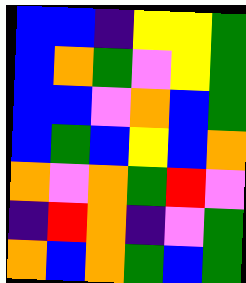[["blue", "blue", "indigo", "yellow", "yellow", "green"], ["blue", "orange", "green", "violet", "yellow", "green"], ["blue", "blue", "violet", "orange", "blue", "green"], ["blue", "green", "blue", "yellow", "blue", "orange"], ["orange", "violet", "orange", "green", "red", "violet"], ["indigo", "red", "orange", "indigo", "violet", "green"], ["orange", "blue", "orange", "green", "blue", "green"]]